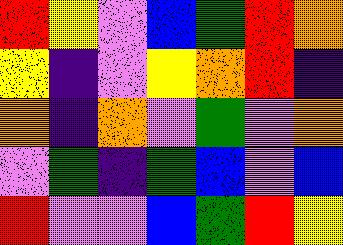[["red", "yellow", "violet", "blue", "green", "red", "orange"], ["yellow", "indigo", "violet", "yellow", "orange", "red", "indigo"], ["orange", "indigo", "orange", "violet", "green", "violet", "orange"], ["violet", "green", "indigo", "green", "blue", "violet", "blue"], ["red", "violet", "violet", "blue", "green", "red", "yellow"]]